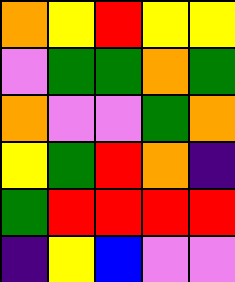[["orange", "yellow", "red", "yellow", "yellow"], ["violet", "green", "green", "orange", "green"], ["orange", "violet", "violet", "green", "orange"], ["yellow", "green", "red", "orange", "indigo"], ["green", "red", "red", "red", "red"], ["indigo", "yellow", "blue", "violet", "violet"]]